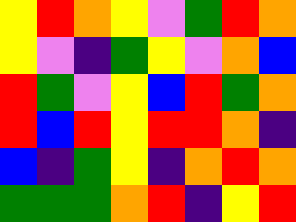[["yellow", "red", "orange", "yellow", "violet", "green", "red", "orange"], ["yellow", "violet", "indigo", "green", "yellow", "violet", "orange", "blue"], ["red", "green", "violet", "yellow", "blue", "red", "green", "orange"], ["red", "blue", "red", "yellow", "red", "red", "orange", "indigo"], ["blue", "indigo", "green", "yellow", "indigo", "orange", "red", "orange"], ["green", "green", "green", "orange", "red", "indigo", "yellow", "red"]]